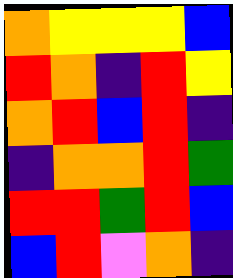[["orange", "yellow", "yellow", "yellow", "blue"], ["red", "orange", "indigo", "red", "yellow"], ["orange", "red", "blue", "red", "indigo"], ["indigo", "orange", "orange", "red", "green"], ["red", "red", "green", "red", "blue"], ["blue", "red", "violet", "orange", "indigo"]]